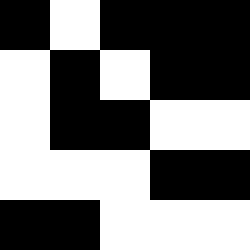[["black", "white", "black", "black", "black"], ["white", "black", "white", "black", "black"], ["white", "black", "black", "white", "white"], ["white", "white", "white", "black", "black"], ["black", "black", "white", "white", "white"]]